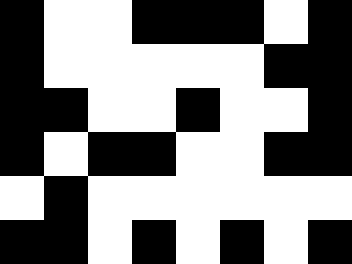[["black", "white", "white", "black", "black", "black", "white", "black"], ["black", "white", "white", "white", "white", "white", "black", "black"], ["black", "black", "white", "white", "black", "white", "white", "black"], ["black", "white", "black", "black", "white", "white", "black", "black"], ["white", "black", "white", "white", "white", "white", "white", "white"], ["black", "black", "white", "black", "white", "black", "white", "black"]]